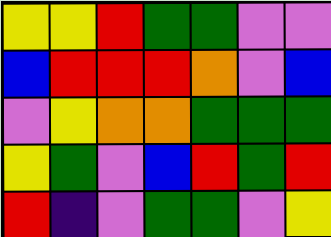[["yellow", "yellow", "red", "green", "green", "violet", "violet"], ["blue", "red", "red", "red", "orange", "violet", "blue"], ["violet", "yellow", "orange", "orange", "green", "green", "green"], ["yellow", "green", "violet", "blue", "red", "green", "red"], ["red", "indigo", "violet", "green", "green", "violet", "yellow"]]